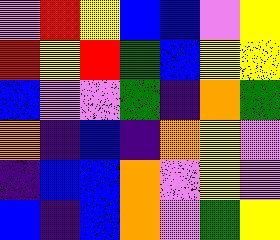[["violet", "red", "yellow", "blue", "blue", "violet", "yellow"], ["red", "yellow", "red", "green", "blue", "yellow", "yellow"], ["blue", "violet", "violet", "green", "indigo", "orange", "green"], ["orange", "indigo", "blue", "indigo", "orange", "yellow", "violet"], ["indigo", "blue", "blue", "orange", "violet", "yellow", "violet"], ["blue", "indigo", "blue", "orange", "violet", "green", "yellow"]]